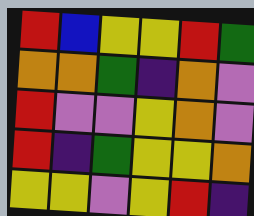[["red", "blue", "yellow", "yellow", "red", "green"], ["orange", "orange", "green", "indigo", "orange", "violet"], ["red", "violet", "violet", "yellow", "orange", "violet"], ["red", "indigo", "green", "yellow", "yellow", "orange"], ["yellow", "yellow", "violet", "yellow", "red", "indigo"]]